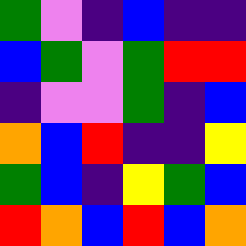[["green", "violet", "indigo", "blue", "indigo", "indigo"], ["blue", "green", "violet", "green", "red", "red"], ["indigo", "violet", "violet", "green", "indigo", "blue"], ["orange", "blue", "red", "indigo", "indigo", "yellow"], ["green", "blue", "indigo", "yellow", "green", "blue"], ["red", "orange", "blue", "red", "blue", "orange"]]